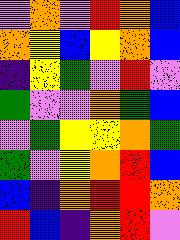[["violet", "orange", "violet", "red", "orange", "blue"], ["orange", "yellow", "blue", "yellow", "orange", "blue"], ["indigo", "yellow", "green", "violet", "red", "violet"], ["green", "violet", "violet", "orange", "green", "blue"], ["violet", "green", "yellow", "yellow", "orange", "green"], ["green", "violet", "yellow", "orange", "red", "blue"], ["blue", "indigo", "orange", "red", "red", "orange"], ["red", "blue", "indigo", "orange", "red", "violet"]]